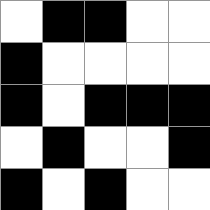[["white", "black", "black", "white", "white"], ["black", "white", "white", "white", "white"], ["black", "white", "black", "black", "black"], ["white", "black", "white", "white", "black"], ["black", "white", "black", "white", "white"]]